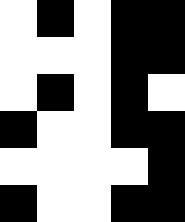[["white", "black", "white", "black", "black"], ["white", "white", "white", "black", "black"], ["white", "black", "white", "black", "white"], ["black", "white", "white", "black", "black"], ["white", "white", "white", "white", "black"], ["black", "white", "white", "black", "black"]]